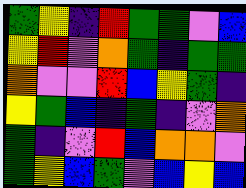[["green", "yellow", "indigo", "red", "green", "green", "violet", "blue"], ["yellow", "red", "violet", "orange", "green", "indigo", "green", "green"], ["orange", "violet", "violet", "red", "blue", "yellow", "green", "indigo"], ["yellow", "green", "blue", "indigo", "green", "indigo", "violet", "orange"], ["green", "indigo", "violet", "red", "blue", "orange", "orange", "violet"], ["green", "yellow", "blue", "green", "violet", "blue", "yellow", "blue"]]